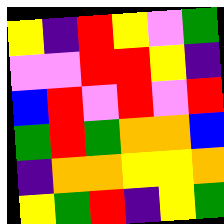[["yellow", "indigo", "red", "yellow", "violet", "green"], ["violet", "violet", "red", "red", "yellow", "indigo"], ["blue", "red", "violet", "red", "violet", "red"], ["green", "red", "green", "orange", "orange", "blue"], ["indigo", "orange", "orange", "yellow", "yellow", "orange"], ["yellow", "green", "red", "indigo", "yellow", "green"]]